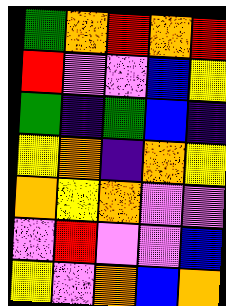[["green", "orange", "red", "orange", "red"], ["red", "violet", "violet", "blue", "yellow"], ["green", "indigo", "green", "blue", "indigo"], ["yellow", "orange", "indigo", "orange", "yellow"], ["orange", "yellow", "orange", "violet", "violet"], ["violet", "red", "violet", "violet", "blue"], ["yellow", "violet", "orange", "blue", "orange"]]